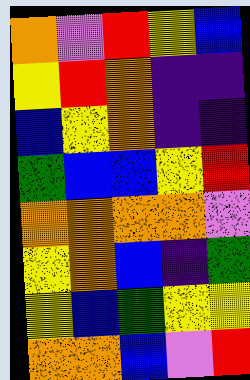[["orange", "violet", "red", "yellow", "blue"], ["yellow", "red", "orange", "indigo", "indigo"], ["blue", "yellow", "orange", "indigo", "indigo"], ["green", "blue", "blue", "yellow", "red"], ["orange", "orange", "orange", "orange", "violet"], ["yellow", "orange", "blue", "indigo", "green"], ["yellow", "blue", "green", "yellow", "yellow"], ["orange", "orange", "blue", "violet", "red"]]